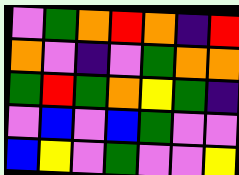[["violet", "green", "orange", "red", "orange", "indigo", "red"], ["orange", "violet", "indigo", "violet", "green", "orange", "orange"], ["green", "red", "green", "orange", "yellow", "green", "indigo"], ["violet", "blue", "violet", "blue", "green", "violet", "violet"], ["blue", "yellow", "violet", "green", "violet", "violet", "yellow"]]